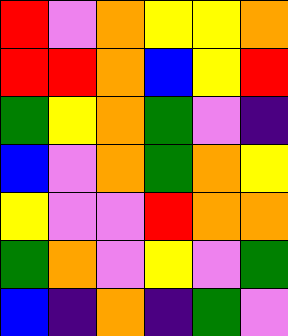[["red", "violet", "orange", "yellow", "yellow", "orange"], ["red", "red", "orange", "blue", "yellow", "red"], ["green", "yellow", "orange", "green", "violet", "indigo"], ["blue", "violet", "orange", "green", "orange", "yellow"], ["yellow", "violet", "violet", "red", "orange", "orange"], ["green", "orange", "violet", "yellow", "violet", "green"], ["blue", "indigo", "orange", "indigo", "green", "violet"]]